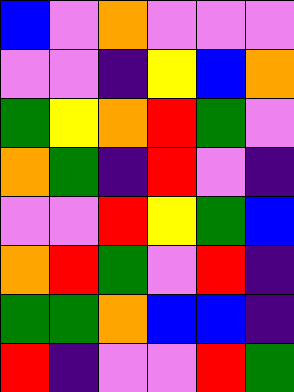[["blue", "violet", "orange", "violet", "violet", "violet"], ["violet", "violet", "indigo", "yellow", "blue", "orange"], ["green", "yellow", "orange", "red", "green", "violet"], ["orange", "green", "indigo", "red", "violet", "indigo"], ["violet", "violet", "red", "yellow", "green", "blue"], ["orange", "red", "green", "violet", "red", "indigo"], ["green", "green", "orange", "blue", "blue", "indigo"], ["red", "indigo", "violet", "violet", "red", "green"]]